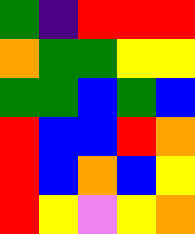[["green", "indigo", "red", "red", "red"], ["orange", "green", "green", "yellow", "yellow"], ["green", "green", "blue", "green", "blue"], ["red", "blue", "blue", "red", "orange"], ["red", "blue", "orange", "blue", "yellow"], ["red", "yellow", "violet", "yellow", "orange"]]